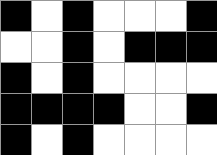[["black", "white", "black", "white", "white", "white", "black"], ["white", "white", "black", "white", "black", "black", "black"], ["black", "white", "black", "white", "white", "white", "white"], ["black", "black", "black", "black", "white", "white", "black"], ["black", "white", "black", "white", "white", "white", "white"]]